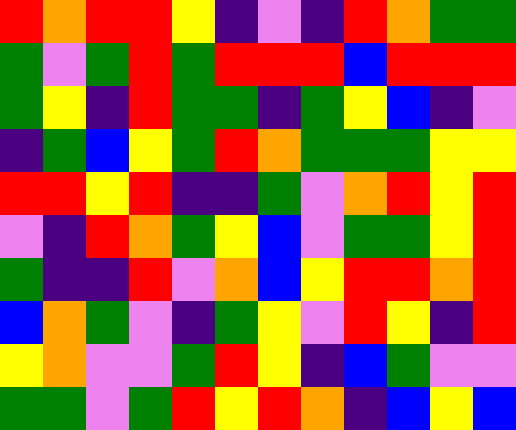[["red", "orange", "red", "red", "yellow", "indigo", "violet", "indigo", "red", "orange", "green", "green"], ["green", "violet", "green", "red", "green", "red", "red", "red", "blue", "red", "red", "red"], ["green", "yellow", "indigo", "red", "green", "green", "indigo", "green", "yellow", "blue", "indigo", "violet"], ["indigo", "green", "blue", "yellow", "green", "red", "orange", "green", "green", "green", "yellow", "yellow"], ["red", "red", "yellow", "red", "indigo", "indigo", "green", "violet", "orange", "red", "yellow", "red"], ["violet", "indigo", "red", "orange", "green", "yellow", "blue", "violet", "green", "green", "yellow", "red"], ["green", "indigo", "indigo", "red", "violet", "orange", "blue", "yellow", "red", "red", "orange", "red"], ["blue", "orange", "green", "violet", "indigo", "green", "yellow", "violet", "red", "yellow", "indigo", "red"], ["yellow", "orange", "violet", "violet", "green", "red", "yellow", "indigo", "blue", "green", "violet", "violet"], ["green", "green", "violet", "green", "red", "yellow", "red", "orange", "indigo", "blue", "yellow", "blue"]]